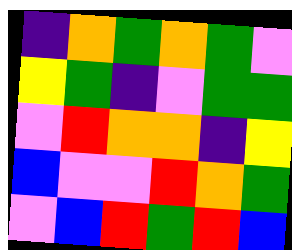[["indigo", "orange", "green", "orange", "green", "violet"], ["yellow", "green", "indigo", "violet", "green", "green"], ["violet", "red", "orange", "orange", "indigo", "yellow"], ["blue", "violet", "violet", "red", "orange", "green"], ["violet", "blue", "red", "green", "red", "blue"]]